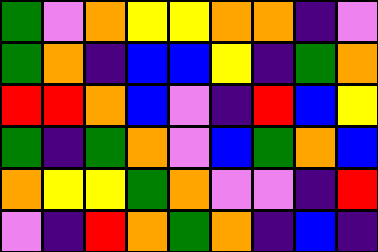[["green", "violet", "orange", "yellow", "yellow", "orange", "orange", "indigo", "violet"], ["green", "orange", "indigo", "blue", "blue", "yellow", "indigo", "green", "orange"], ["red", "red", "orange", "blue", "violet", "indigo", "red", "blue", "yellow"], ["green", "indigo", "green", "orange", "violet", "blue", "green", "orange", "blue"], ["orange", "yellow", "yellow", "green", "orange", "violet", "violet", "indigo", "red"], ["violet", "indigo", "red", "orange", "green", "orange", "indigo", "blue", "indigo"]]